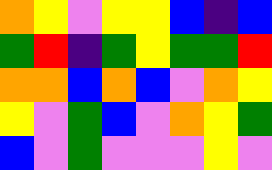[["orange", "yellow", "violet", "yellow", "yellow", "blue", "indigo", "blue"], ["green", "red", "indigo", "green", "yellow", "green", "green", "red"], ["orange", "orange", "blue", "orange", "blue", "violet", "orange", "yellow"], ["yellow", "violet", "green", "blue", "violet", "orange", "yellow", "green"], ["blue", "violet", "green", "violet", "violet", "violet", "yellow", "violet"]]